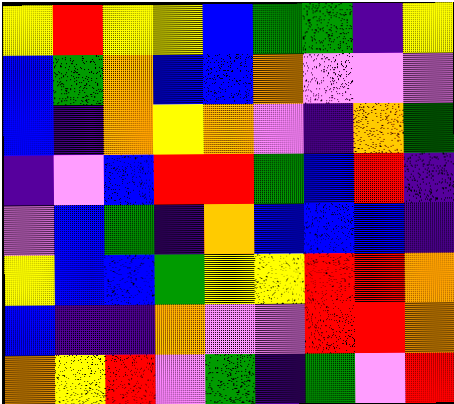[["yellow", "red", "yellow", "yellow", "blue", "green", "green", "indigo", "yellow"], ["blue", "green", "orange", "blue", "blue", "orange", "violet", "violet", "violet"], ["blue", "indigo", "orange", "yellow", "orange", "violet", "indigo", "orange", "green"], ["indigo", "violet", "blue", "red", "red", "green", "blue", "red", "indigo"], ["violet", "blue", "green", "indigo", "orange", "blue", "blue", "blue", "indigo"], ["yellow", "blue", "blue", "green", "yellow", "yellow", "red", "red", "orange"], ["blue", "indigo", "indigo", "orange", "violet", "violet", "red", "red", "orange"], ["orange", "yellow", "red", "violet", "green", "indigo", "green", "violet", "red"]]